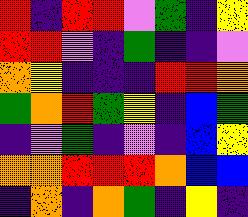[["red", "indigo", "red", "red", "violet", "green", "indigo", "yellow"], ["red", "red", "violet", "indigo", "green", "indigo", "indigo", "violet"], ["orange", "yellow", "indigo", "indigo", "indigo", "red", "red", "orange"], ["green", "orange", "red", "green", "yellow", "indigo", "blue", "green"], ["indigo", "violet", "green", "indigo", "violet", "indigo", "blue", "yellow"], ["orange", "orange", "red", "red", "red", "orange", "blue", "blue"], ["indigo", "orange", "indigo", "orange", "green", "indigo", "yellow", "indigo"]]